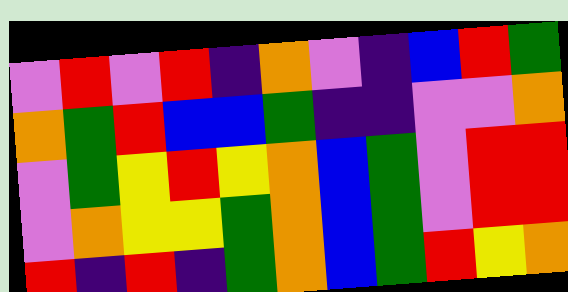[["violet", "red", "violet", "red", "indigo", "orange", "violet", "indigo", "blue", "red", "green"], ["orange", "green", "red", "blue", "blue", "green", "indigo", "indigo", "violet", "violet", "orange"], ["violet", "green", "yellow", "red", "yellow", "orange", "blue", "green", "violet", "red", "red"], ["violet", "orange", "yellow", "yellow", "green", "orange", "blue", "green", "violet", "red", "red"], ["red", "indigo", "red", "indigo", "green", "orange", "blue", "green", "red", "yellow", "orange"]]